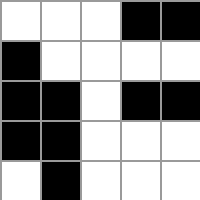[["white", "white", "white", "black", "black"], ["black", "white", "white", "white", "white"], ["black", "black", "white", "black", "black"], ["black", "black", "white", "white", "white"], ["white", "black", "white", "white", "white"]]